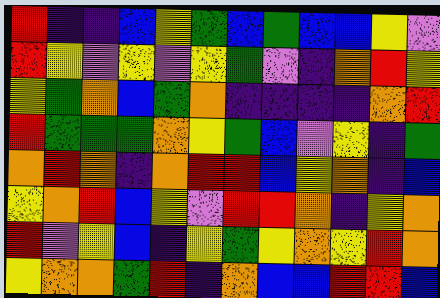[["red", "indigo", "indigo", "blue", "yellow", "green", "blue", "green", "blue", "blue", "yellow", "violet"], ["red", "yellow", "violet", "yellow", "violet", "yellow", "green", "violet", "indigo", "orange", "red", "yellow"], ["yellow", "green", "orange", "blue", "green", "orange", "indigo", "indigo", "indigo", "indigo", "orange", "red"], ["red", "green", "green", "green", "orange", "yellow", "green", "blue", "violet", "yellow", "indigo", "green"], ["orange", "red", "orange", "indigo", "orange", "red", "red", "blue", "yellow", "orange", "indigo", "blue"], ["yellow", "orange", "red", "blue", "yellow", "violet", "red", "red", "orange", "indigo", "yellow", "orange"], ["red", "violet", "yellow", "blue", "indigo", "yellow", "green", "yellow", "orange", "yellow", "red", "orange"], ["yellow", "orange", "orange", "green", "red", "indigo", "orange", "blue", "blue", "red", "red", "blue"]]